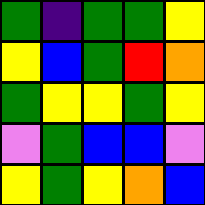[["green", "indigo", "green", "green", "yellow"], ["yellow", "blue", "green", "red", "orange"], ["green", "yellow", "yellow", "green", "yellow"], ["violet", "green", "blue", "blue", "violet"], ["yellow", "green", "yellow", "orange", "blue"]]